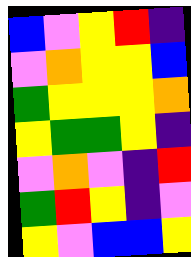[["blue", "violet", "yellow", "red", "indigo"], ["violet", "orange", "yellow", "yellow", "blue"], ["green", "yellow", "yellow", "yellow", "orange"], ["yellow", "green", "green", "yellow", "indigo"], ["violet", "orange", "violet", "indigo", "red"], ["green", "red", "yellow", "indigo", "violet"], ["yellow", "violet", "blue", "blue", "yellow"]]